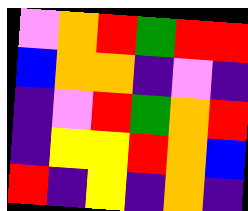[["violet", "orange", "red", "green", "red", "red"], ["blue", "orange", "orange", "indigo", "violet", "indigo"], ["indigo", "violet", "red", "green", "orange", "red"], ["indigo", "yellow", "yellow", "red", "orange", "blue"], ["red", "indigo", "yellow", "indigo", "orange", "indigo"]]